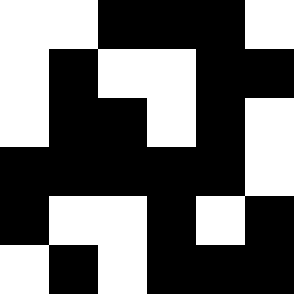[["white", "white", "black", "black", "black", "white"], ["white", "black", "white", "white", "black", "black"], ["white", "black", "black", "white", "black", "white"], ["black", "black", "black", "black", "black", "white"], ["black", "white", "white", "black", "white", "black"], ["white", "black", "white", "black", "black", "black"]]